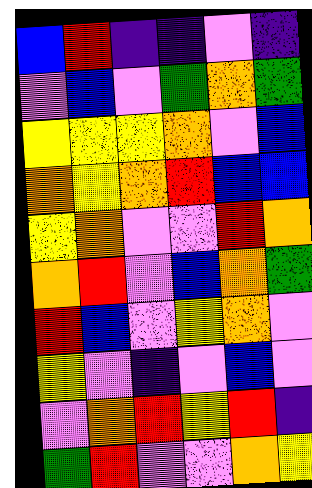[["blue", "red", "indigo", "indigo", "violet", "indigo"], ["violet", "blue", "violet", "green", "orange", "green"], ["yellow", "yellow", "yellow", "orange", "violet", "blue"], ["orange", "yellow", "orange", "red", "blue", "blue"], ["yellow", "orange", "violet", "violet", "red", "orange"], ["orange", "red", "violet", "blue", "orange", "green"], ["red", "blue", "violet", "yellow", "orange", "violet"], ["yellow", "violet", "indigo", "violet", "blue", "violet"], ["violet", "orange", "red", "yellow", "red", "indigo"], ["green", "red", "violet", "violet", "orange", "yellow"]]